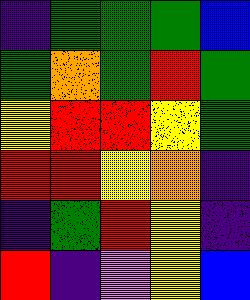[["indigo", "green", "green", "green", "blue"], ["green", "orange", "green", "red", "green"], ["yellow", "red", "red", "yellow", "green"], ["red", "red", "yellow", "orange", "indigo"], ["indigo", "green", "red", "yellow", "indigo"], ["red", "indigo", "violet", "yellow", "blue"]]